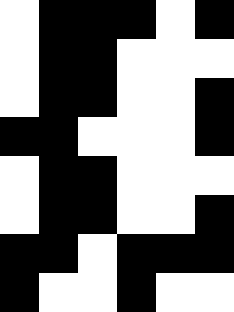[["white", "black", "black", "black", "white", "black"], ["white", "black", "black", "white", "white", "white"], ["white", "black", "black", "white", "white", "black"], ["black", "black", "white", "white", "white", "black"], ["white", "black", "black", "white", "white", "white"], ["white", "black", "black", "white", "white", "black"], ["black", "black", "white", "black", "black", "black"], ["black", "white", "white", "black", "white", "white"]]